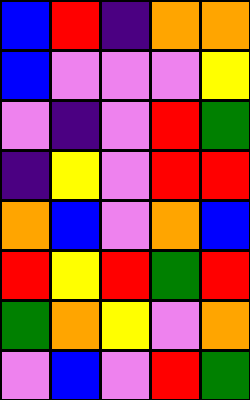[["blue", "red", "indigo", "orange", "orange"], ["blue", "violet", "violet", "violet", "yellow"], ["violet", "indigo", "violet", "red", "green"], ["indigo", "yellow", "violet", "red", "red"], ["orange", "blue", "violet", "orange", "blue"], ["red", "yellow", "red", "green", "red"], ["green", "orange", "yellow", "violet", "orange"], ["violet", "blue", "violet", "red", "green"]]